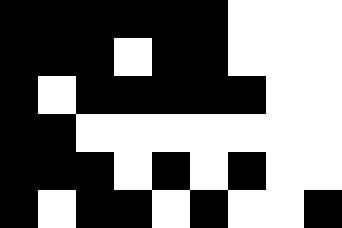[["black", "black", "black", "black", "black", "black", "white", "white", "white"], ["black", "black", "black", "white", "black", "black", "white", "white", "white"], ["black", "white", "black", "black", "black", "black", "black", "white", "white"], ["black", "black", "white", "white", "white", "white", "white", "white", "white"], ["black", "black", "black", "white", "black", "white", "black", "white", "white"], ["black", "white", "black", "black", "white", "black", "white", "white", "black"]]